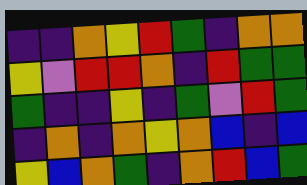[["indigo", "indigo", "orange", "yellow", "red", "green", "indigo", "orange", "orange"], ["yellow", "violet", "red", "red", "orange", "indigo", "red", "green", "green"], ["green", "indigo", "indigo", "yellow", "indigo", "green", "violet", "red", "green"], ["indigo", "orange", "indigo", "orange", "yellow", "orange", "blue", "indigo", "blue"], ["yellow", "blue", "orange", "green", "indigo", "orange", "red", "blue", "green"]]